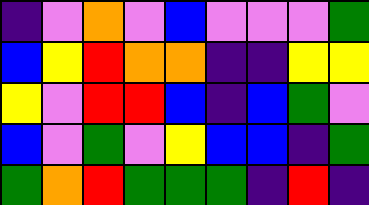[["indigo", "violet", "orange", "violet", "blue", "violet", "violet", "violet", "green"], ["blue", "yellow", "red", "orange", "orange", "indigo", "indigo", "yellow", "yellow"], ["yellow", "violet", "red", "red", "blue", "indigo", "blue", "green", "violet"], ["blue", "violet", "green", "violet", "yellow", "blue", "blue", "indigo", "green"], ["green", "orange", "red", "green", "green", "green", "indigo", "red", "indigo"]]